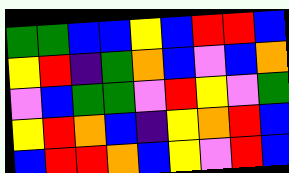[["green", "green", "blue", "blue", "yellow", "blue", "red", "red", "blue"], ["yellow", "red", "indigo", "green", "orange", "blue", "violet", "blue", "orange"], ["violet", "blue", "green", "green", "violet", "red", "yellow", "violet", "green"], ["yellow", "red", "orange", "blue", "indigo", "yellow", "orange", "red", "blue"], ["blue", "red", "red", "orange", "blue", "yellow", "violet", "red", "blue"]]